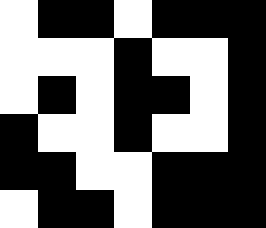[["white", "black", "black", "white", "black", "black", "black"], ["white", "white", "white", "black", "white", "white", "black"], ["white", "black", "white", "black", "black", "white", "black"], ["black", "white", "white", "black", "white", "white", "black"], ["black", "black", "white", "white", "black", "black", "black"], ["white", "black", "black", "white", "black", "black", "black"]]